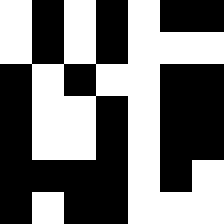[["white", "black", "white", "black", "white", "black", "black"], ["white", "black", "white", "black", "white", "white", "white"], ["black", "white", "black", "white", "white", "black", "black"], ["black", "white", "white", "black", "white", "black", "black"], ["black", "white", "white", "black", "white", "black", "black"], ["black", "black", "black", "black", "white", "black", "white"], ["black", "white", "black", "black", "white", "white", "white"]]